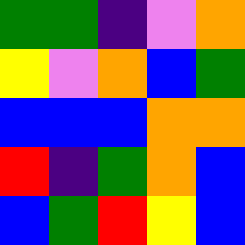[["green", "green", "indigo", "violet", "orange"], ["yellow", "violet", "orange", "blue", "green"], ["blue", "blue", "blue", "orange", "orange"], ["red", "indigo", "green", "orange", "blue"], ["blue", "green", "red", "yellow", "blue"]]